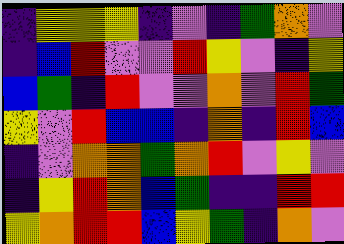[["indigo", "yellow", "yellow", "yellow", "indigo", "violet", "indigo", "green", "orange", "violet"], ["indigo", "blue", "red", "violet", "violet", "red", "yellow", "violet", "indigo", "yellow"], ["blue", "green", "indigo", "red", "violet", "violet", "orange", "violet", "red", "green"], ["yellow", "violet", "red", "blue", "blue", "indigo", "orange", "indigo", "red", "blue"], ["indigo", "violet", "orange", "orange", "green", "orange", "red", "violet", "yellow", "violet"], ["indigo", "yellow", "red", "orange", "blue", "green", "indigo", "indigo", "red", "red"], ["yellow", "orange", "red", "red", "blue", "yellow", "green", "indigo", "orange", "violet"]]